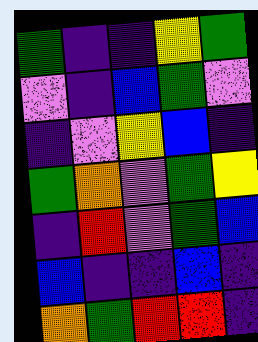[["green", "indigo", "indigo", "yellow", "green"], ["violet", "indigo", "blue", "green", "violet"], ["indigo", "violet", "yellow", "blue", "indigo"], ["green", "orange", "violet", "green", "yellow"], ["indigo", "red", "violet", "green", "blue"], ["blue", "indigo", "indigo", "blue", "indigo"], ["orange", "green", "red", "red", "indigo"]]